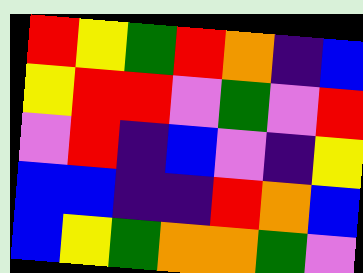[["red", "yellow", "green", "red", "orange", "indigo", "blue"], ["yellow", "red", "red", "violet", "green", "violet", "red"], ["violet", "red", "indigo", "blue", "violet", "indigo", "yellow"], ["blue", "blue", "indigo", "indigo", "red", "orange", "blue"], ["blue", "yellow", "green", "orange", "orange", "green", "violet"]]